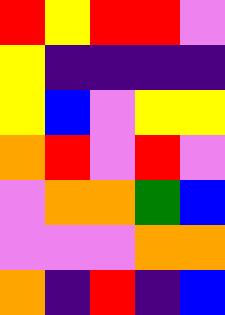[["red", "yellow", "red", "red", "violet"], ["yellow", "indigo", "indigo", "indigo", "indigo"], ["yellow", "blue", "violet", "yellow", "yellow"], ["orange", "red", "violet", "red", "violet"], ["violet", "orange", "orange", "green", "blue"], ["violet", "violet", "violet", "orange", "orange"], ["orange", "indigo", "red", "indigo", "blue"]]